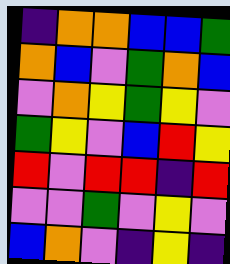[["indigo", "orange", "orange", "blue", "blue", "green"], ["orange", "blue", "violet", "green", "orange", "blue"], ["violet", "orange", "yellow", "green", "yellow", "violet"], ["green", "yellow", "violet", "blue", "red", "yellow"], ["red", "violet", "red", "red", "indigo", "red"], ["violet", "violet", "green", "violet", "yellow", "violet"], ["blue", "orange", "violet", "indigo", "yellow", "indigo"]]